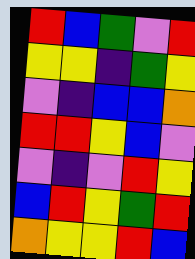[["red", "blue", "green", "violet", "red"], ["yellow", "yellow", "indigo", "green", "yellow"], ["violet", "indigo", "blue", "blue", "orange"], ["red", "red", "yellow", "blue", "violet"], ["violet", "indigo", "violet", "red", "yellow"], ["blue", "red", "yellow", "green", "red"], ["orange", "yellow", "yellow", "red", "blue"]]